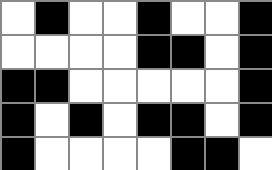[["white", "black", "white", "white", "black", "white", "white", "black"], ["white", "white", "white", "white", "black", "black", "white", "black"], ["black", "black", "white", "white", "white", "white", "white", "black"], ["black", "white", "black", "white", "black", "black", "white", "black"], ["black", "white", "white", "white", "white", "black", "black", "white"]]